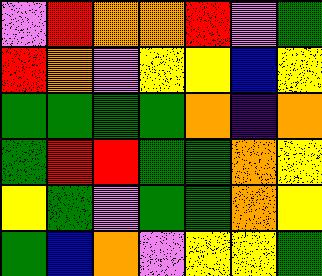[["violet", "red", "orange", "orange", "red", "violet", "green"], ["red", "orange", "violet", "yellow", "yellow", "blue", "yellow"], ["green", "green", "green", "green", "orange", "indigo", "orange"], ["green", "red", "red", "green", "green", "orange", "yellow"], ["yellow", "green", "violet", "green", "green", "orange", "yellow"], ["green", "blue", "orange", "violet", "yellow", "yellow", "green"]]